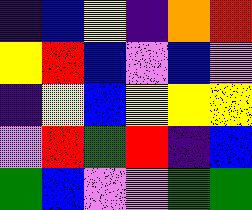[["indigo", "blue", "yellow", "indigo", "orange", "red"], ["yellow", "red", "blue", "violet", "blue", "violet"], ["indigo", "yellow", "blue", "yellow", "yellow", "yellow"], ["violet", "red", "green", "red", "indigo", "blue"], ["green", "blue", "violet", "violet", "green", "green"]]